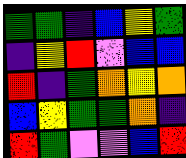[["green", "green", "indigo", "blue", "yellow", "green"], ["indigo", "yellow", "red", "violet", "blue", "blue"], ["red", "indigo", "green", "orange", "yellow", "orange"], ["blue", "yellow", "green", "green", "orange", "indigo"], ["red", "green", "violet", "violet", "blue", "red"]]